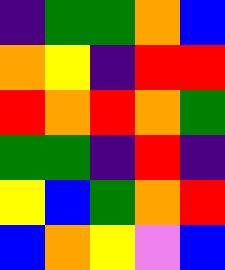[["indigo", "green", "green", "orange", "blue"], ["orange", "yellow", "indigo", "red", "red"], ["red", "orange", "red", "orange", "green"], ["green", "green", "indigo", "red", "indigo"], ["yellow", "blue", "green", "orange", "red"], ["blue", "orange", "yellow", "violet", "blue"]]